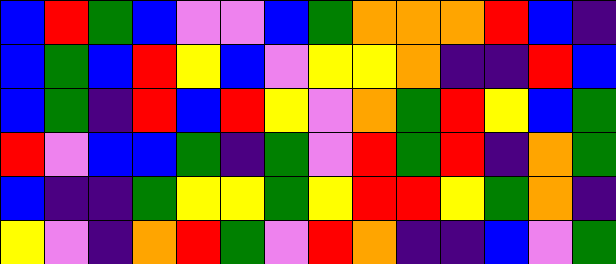[["blue", "red", "green", "blue", "violet", "violet", "blue", "green", "orange", "orange", "orange", "red", "blue", "indigo"], ["blue", "green", "blue", "red", "yellow", "blue", "violet", "yellow", "yellow", "orange", "indigo", "indigo", "red", "blue"], ["blue", "green", "indigo", "red", "blue", "red", "yellow", "violet", "orange", "green", "red", "yellow", "blue", "green"], ["red", "violet", "blue", "blue", "green", "indigo", "green", "violet", "red", "green", "red", "indigo", "orange", "green"], ["blue", "indigo", "indigo", "green", "yellow", "yellow", "green", "yellow", "red", "red", "yellow", "green", "orange", "indigo"], ["yellow", "violet", "indigo", "orange", "red", "green", "violet", "red", "orange", "indigo", "indigo", "blue", "violet", "green"]]